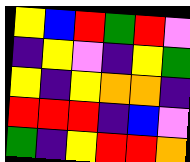[["yellow", "blue", "red", "green", "red", "violet"], ["indigo", "yellow", "violet", "indigo", "yellow", "green"], ["yellow", "indigo", "yellow", "orange", "orange", "indigo"], ["red", "red", "red", "indigo", "blue", "violet"], ["green", "indigo", "yellow", "red", "red", "orange"]]